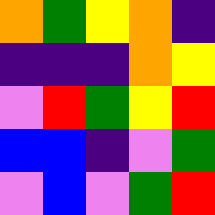[["orange", "green", "yellow", "orange", "indigo"], ["indigo", "indigo", "indigo", "orange", "yellow"], ["violet", "red", "green", "yellow", "red"], ["blue", "blue", "indigo", "violet", "green"], ["violet", "blue", "violet", "green", "red"]]